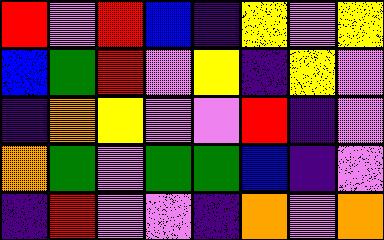[["red", "violet", "red", "blue", "indigo", "yellow", "violet", "yellow"], ["blue", "green", "red", "violet", "yellow", "indigo", "yellow", "violet"], ["indigo", "orange", "yellow", "violet", "violet", "red", "indigo", "violet"], ["orange", "green", "violet", "green", "green", "blue", "indigo", "violet"], ["indigo", "red", "violet", "violet", "indigo", "orange", "violet", "orange"]]